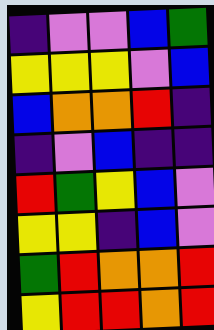[["indigo", "violet", "violet", "blue", "green"], ["yellow", "yellow", "yellow", "violet", "blue"], ["blue", "orange", "orange", "red", "indigo"], ["indigo", "violet", "blue", "indigo", "indigo"], ["red", "green", "yellow", "blue", "violet"], ["yellow", "yellow", "indigo", "blue", "violet"], ["green", "red", "orange", "orange", "red"], ["yellow", "red", "red", "orange", "red"]]